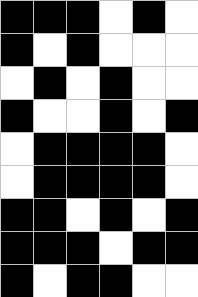[["black", "black", "black", "white", "black", "white"], ["black", "white", "black", "white", "white", "white"], ["white", "black", "white", "black", "white", "white"], ["black", "white", "white", "black", "white", "black"], ["white", "black", "black", "black", "black", "white"], ["white", "black", "black", "black", "black", "white"], ["black", "black", "white", "black", "white", "black"], ["black", "black", "black", "white", "black", "black"], ["black", "white", "black", "black", "white", "white"]]